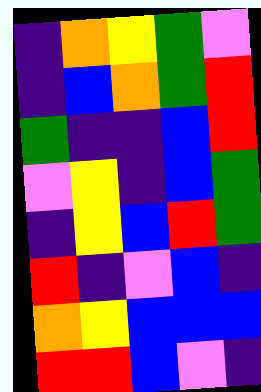[["indigo", "orange", "yellow", "green", "violet"], ["indigo", "blue", "orange", "green", "red"], ["green", "indigo", "indigo", "blue", "red"], ["violet", "yellow", "indigo", "blue", "green"], ["indigo", "yellow", "blue", "red", "green"], ["red", "indigo", "violet", "blue", "indigo"], ["orange", "yellow", "blue", "blue", "blue"], ["red", "red", "blue", "violet", "indigo"]]